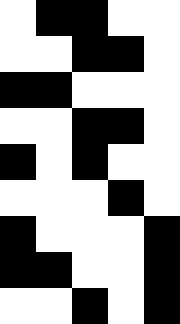[["white", "black", "black", "white", "white"], ["white", "white", "black", "black", "white"], ["black", "black", "white", "white", "white"], ["white", "white", "black", "black", "white"], ["black", "white", "black", "white", "white"], ["white", "white", "white", "black", "white"], ["black", "white", "white", "white", "black"], ["black", "black", "white", "white", "black"], ["white", "white", "black", "white", "black"]]